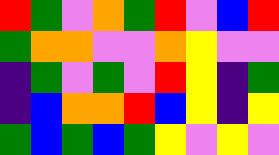[["red", "green", "violet", "orange", "green", "red", "violet", "blue", "red"], ["green", "orange", "orange", "violet", "violet", "orange", "yellow", "violet", "violet"], ["indigo", "green", "violet", "green", "violet", "red", "yellow", "indigo", "green"], ["indigo", "blue", "orange", "orange", "red", "blue", "yellow", "indigo", "yellow"], ["green", "blue", "green", "blue", "green", "yellow", "violet", "yellow", "violet"]]